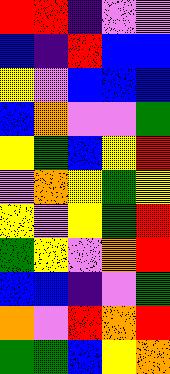[["red", "red", "indigo", "violet", "violet"], ["blue", "indigo", "red", "blue", "blue"], ["yellow", "violet", "blue", "blue", "blue"], ["blue", "orange", "violet", "violet", "green"], ["yellow", "green", "blue", "yellow", "red"], ["violet", "orange", "yellow", "green", "yellow"], ["yellow", "violet", "yellow", "green", "red"], ["green", "yellow", "violet", "orange", "red"], ["blue", "blue", "indigo", "violet", "green"], ["orange", "violet", "red", "orange", "red"], ["green", "green", "blue", "yellow", "orange"]]